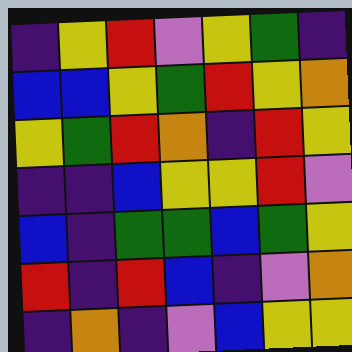[["indigo", "yellow", "red", "violet", "yellow", "green", "indigo"], ["blue", "blue", "yellow", "green", "red", "yellow", "orange"], ["yellow", "green", "red", "orange", "indigo", "red", "yellow"], ["indigo", "indigo", "blue", "yellow", "yellow", "red", "violet"], ["blue", "indigo", "green", "green", "blue", "green", "yellow"], ["red", "indigo", "red", "blue", "indigo", "violet", "orange"], ["indigo", "orange", "indigo", "violet", "blue", "yellow", "yellow"]]